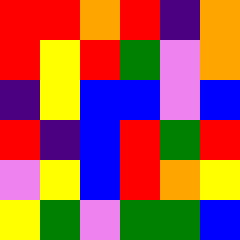[["red", "red", "orange", "red", "indigo", "orange"], ["red", "yellow", "red", "green", "violet", "orange"], ["indigo", "yellow", "blue", "blue", "violet", "blue"], ["red", "indigo", "blue", "red", "green", "red"], ["violet", "yellow", "blue", "red", "orange", "yellow"], ["yellow", "green", "violet", "green", "green", "blue"]]